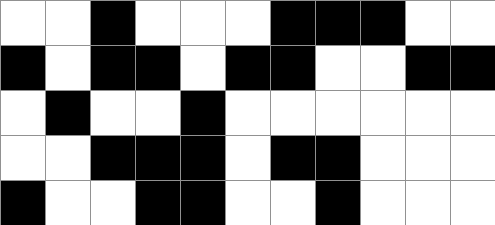[["white", "white", "black", "white", "white", "white", "black", "black", "black", "white", "white"], ["black", "white", "black", "black", "white", "black", "black", "white", "white", "black", "black"], ["white", "black", "white", "white", "black", "white", "white", "white", "white", "white", "white"], ["white", "white", "black", "black", "black", "white", "black", "black", "white", "white", "white"], ["black", "white", "white", "black", "black", "white", "white", "black", "white", "white", "white"]]